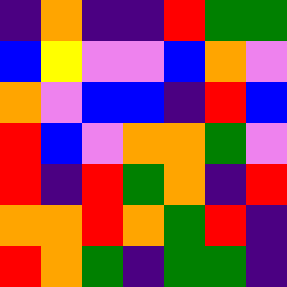[["indigo", "orange", "indigo", "indigo", "red", "green", "green"], ["blue", "yellow", "violet", "violet", "blue", "orange", "violet"], ["orange", "violet", "blue", "blue", "indigo", "red", "blue"], ["red", "blue", "violet", "orange", "orange", "green", "violet"], ["red", "indigo", "red", "green", "orange", "indigo", "red"], ["orange", "orange", "red", "orange", "green", "red", "indigo"], ["red", "orange", "green", "indigo", "green", "green", "indigo"]]